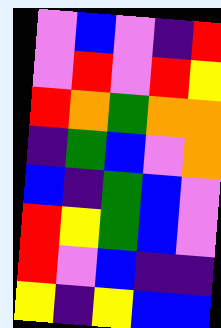[["violet", "blue", "violet", "indigo", "red"], ["violet", "red", "violet", "red", "yellow"], ["red", "orange", "green", "orange", "orange"], ["indigo", "green", "blue", "violet", "orange"], ["blue", "indigo", "green", "blue", "violet"], ["red", "yellow", "green", "blue", "violet"], ["red", "violet", "blue", "indigo", "indigo"], ["yellow", "indigo", "yellow", "blue", "blue"]]